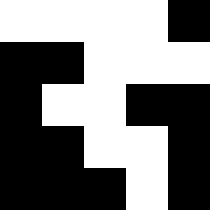[["white", "white", "white", "white", "black"], ["black", "black", "white", "white", "white"], ["black", "white", "white", "black", "black"], ["black", "black", "white", "white", "black"], ["black", "black", "black", "white", "black"]]